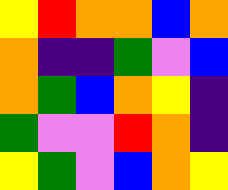[["yellow", "red", "orange", "orange", "blue", "orange"], ["orange", "indigo", "indigo", "green", "violet", "blue"], ["orange", "green", "blue", "orange", "yellow", "indigo"], ["green", "violet", "violet", "red", "orange", "indigo"], ["yellow", "green", "violet", "blue", "orange", "yellow"]]